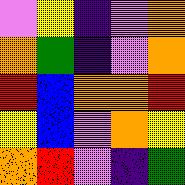[["violet", "yellow", "indigo", "violet", "orange"], ["orange", "green", "indigo", "violet", "orange"], ["red", "blue", "orange", "orange", "red"], ["yellow", "blue", "violet", "orange", "yellow"], ["orange", "red", "violet", "indigo", "green"]]